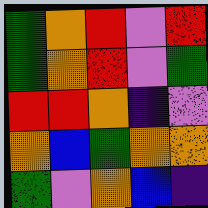[["green", "orange", "red", "violet", "red"], ["green", "orange", "red", "violet", "green"], ["red", "red", "orange", "indigo", "violet"], ["orange", "blue", "green", "orange", "orange"], ["green", "violet", "orange", "blue", "indigo"]]